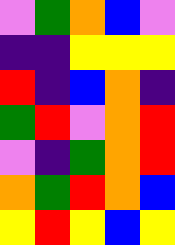[["violet", "green", "orange", "blue", "violet"], ["indigo", "indigo", "yellow", "yellow", "yellow"], ["red", "indigo", "blue", "orange", "indigo"], ["green", "red", "violet", "orange", "red"], ["violet", "indigo", "green", "orange", "red"], ["orange", "green", "red", "orange", "blue"], ["yellow", "red", "yellow", "blue", "yellow"]]